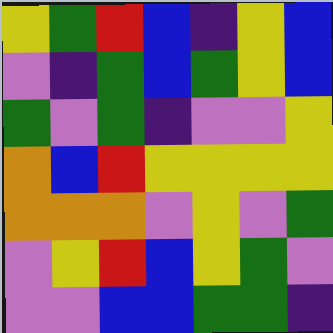[["yellow", "green", "red", "blue", "indigo", "yellow", "blue"], ["violet", "indigo", "green", "blue", "green", "yellow", "blue"], ["green", "violet", "green", "indigo", "violet", "violet", "yellow"], ["orange", "blue", "red", "yellow", "yellow", "yellow", "yellow"], ["orange", "orange", "orange", "violet", "yellow", "violet", "green"], ["violet", "yellow", "red", "blue", "yellow", "green", "violet"], ["violet", "violet", "blue", "blue", "green", "green", "indigo"]]